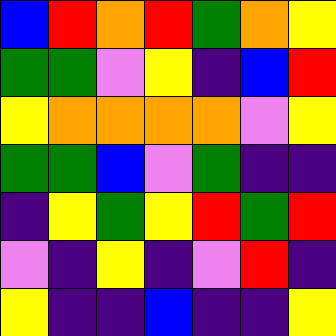[["blue", "red", "orange", "red", "green", "orange", "yellow"], ["green", "green", "violet", "yellow", "indigo", "blue", "red"], ["yellow", "orange", "orange", "orange", "orange", "violet", "yellow"], ["green", "green", "blue", "violet", "green", "indigo", "indigo"], ["indigo", "yellow", "green", "yellow", "red", "green", "red"], ["violet", "indigo", "yellow", "indigo", "violet", "red", "indigo"], ["yellow", "indigo", "indigo", "blue", "indigo", "indigo", "yellow"]]